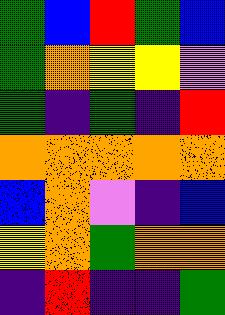[["green", "blue", "red", "green", "blue"], ["green", "orange", "yellow", "yellow", "violet"], ["green", "indigo", "green", "indigo", "red"], ["orange", "orange", "orange", "orange", "orange"], ["blue", "orange", "violet", "indigo", "blue"], ["yellow", "orange", "green", "orange", "orange"], ["indigo", "red", "indigo", "indigo", "green"]]